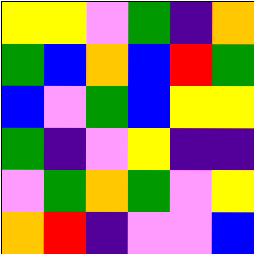[["yellow", "yellow", "violet", "green", "indigo", "orange"], ["green", "blue", "orange", "blue", "red", "green"], ["blue", "violet", "green", "blue", "yellow", "yellow"], ["green", "indigo", "violet", "yellow", "indigo", "indigo"], ["violet", "green", "orange", "green", "violet", "yellow"], ["orange", "red", "indigo", "violet", "violet", "blue"]]